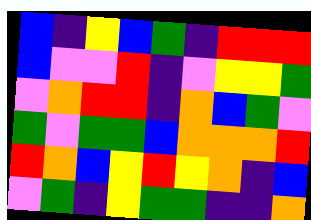[["blue", "indigo", "yellow", "blue", "green", "indigo", "red", "red", "red"], ["blue", "violet", "violet", "red", "indigo", "violet", "yellow", "yellow", "green"], ["violet", "orange", "red", "red", "indigo", "orange", "blue", "green", "violet"], ["green", "violet", "green", "green", "blue", "orange", "orange", "orange", "red"], ["red", "orange", "blue", "yellow", "red", "yellow", "orange", "indigo", "blue"], ["violet", "green", "indigo", "yellow", "green", "green", "indigo", "indigo", "orange"]]